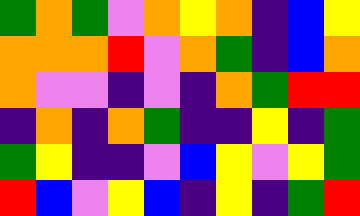[["green", "orange", "green", "violet", "orange", "yellow", "orange", "indigo", "blue", "yellow"], ["orange", "orange", "orange", "red", "violet", "orange", "green", "indigo", "blue", "orange"], ["orange", "violet", "violet", "indigo", "violet", "indigo", "orange", "green", "red", "red"], ["indigo", "orange", "indigo", "orange", "green", "indigo", "indigo", "yellow", "indigo", "green"], ["green", "yellow", "indigo", "indigo", "violet", "blue", "yellow", "violet", "yellow", "green"], ["red", "blue", "violet", "yellow", "blue", "indigo", "yellow", "indigo", "green", "red"]]